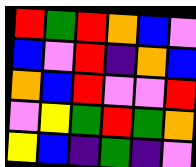[["red", "green", "red", "orange", "blue", "violet"], ["blue", "violet", "red", "indigo", "orange", "blue"], ["orange", "blue", "red", "violet", "violet", "red"], ["violet", "yellow", "green", "red", "green", "orange"], ["yellow", "blue", "indigo", "green", "indigo", "violet"]]